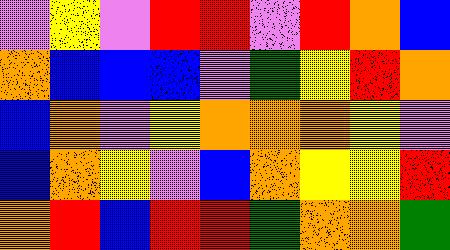[["violet", "yellow", "violet", "red", "red", "violet", "red", "orange", "blue"], ["orange", "blue", "blue", "blue", "violet", "green", "yellow", "red", "orange"], ["blue", "orange", "violet", "yellow", "orange", "orange", "orange", "yellow", "violet"], ["blue", "orange", "yellow", "violet", "blue", "orange", "yellow", "yellow", "red"], ["orange", "red", "blue", "red", "red", "green", "orange", "orange", "green"]]